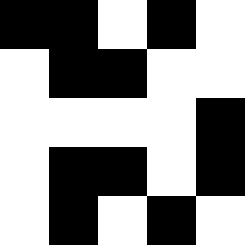[["black", "black", "white", "black", "white"], ["white", "black", "black", "white", "white"], ["white", "white", "white", "white", "black"], ["white", "black", "black", "white", "black"], ["white", "black", "white", "black", "white"]]